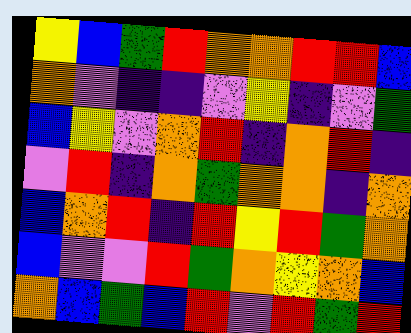[["yellow", "blue", "green", "red", "orange", "orange", "red", "red", "blue"], ["orange", "violet", "indigo", "indigo", "violet", "yellow", "indigo", "violet", "green"], ["blue", "yellow", "violet", "orange", "red", "indigo", "orange", "red", "indigo"], ["violet", "red", "indigo", "orange", "green", "orange", "orange", "indigo", "orange"], ["blue", "orange", "red", "indigo", "red", "yellow", "red", "green", "orange"], ["blue", "violet", "violet", "red", "green", "orange", "yellow", "orange", "blue"], ["orange", "blue", "green", "blue", "red", "violet", "red", "green", "red"]]